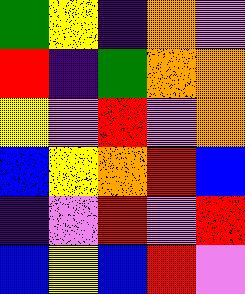[["green", "yellow", "indigo", "orange", "violet"], ["red", "indigo", "green", "orange", "orange"], ["yellow", "violet", "red", "violet", "orange"], ["blue", "yellow", "orange", "red", "blue"], ["indigo", "violet", "red", "violet", "red"], ["blue", "yellow", "blue", "red", "violet"]]